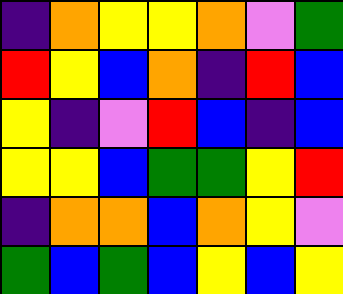[["indigo", "orange", "yellow", "yellow", "orange", "violet", "green"], ["red", "yellow", "blue", "orange", "indigo", "red", "blue"], ["yellow", "indigo", "violet", "red", "blue", "indigo", "blue"], ["yellow", "yellow", "blue", "green", "green", "yellow", "red"], ["indigo", "orange", "orange", "blue", "orange", "yellow", "violet"], ["green", "blue", "green", "blue", "yellow", "blue", "yellow"]]